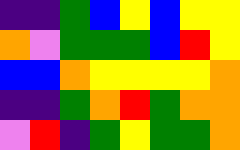[["indigo", "indigo", "green", "blue", "yellow", "blue", "yellow", "yellow"], ["orange", "violet", "green", "green", "green", "blue", "red", "yellow"], ["blue", "blue", "orange", "yellow", "yellow", "yellow", "yellow", "orange"], ["indigo", "indigo", "green", "orange", "red", "green", "orange", "orange"], ["violet", "red", "indigo", "green", "yellow", "green", "green", "orange"]]